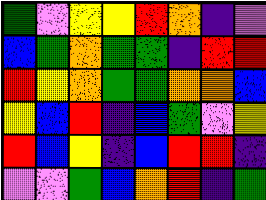[["green", "violet", "yellow", "yellow", "red", "orange", "indigo", "violet"], ["blue", "green", "orange", "green", "green", "indigo", "red", "red"], ["red", "yellow", "orange", "green", "green", "orange", "orange", "blue"], ["yellow", "blue", "red", "indigo", "blue", "green", "violet", "yellow"], ["red", "blue", "yellow", "indigo", "blue", "red", "red", "indigo"], ["violet", "violet", "green", "blue", "orange", "red", "indigo", "green"]]